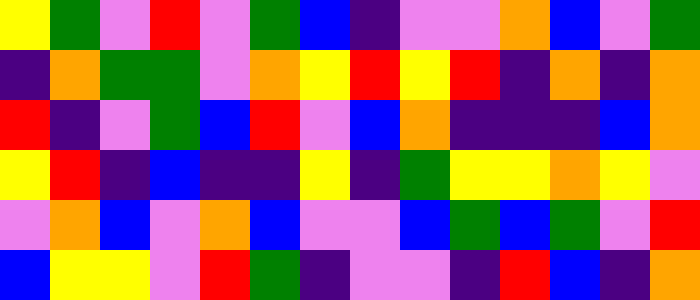[["yellow", "green", "violet", "red", "violet", "green", "blue", "indigo", "violet", "violet", "orange", "blue", "violet", "green"], ["indigo", "orange", "green", "green", "violet", "orange", "yellow", "red", "yellow", "red", "indigo", "orange", "indigo", "orange"], ["red", "indigo", "violet", "green", "blue", "red", "violet", "blue", "orange", "indigo", "indigo", "indigo", "blue", "orange"], ["yellow", "red", "indigo", "blue", "indigo", "indigo", "yellow", "indigo", "green", "yellow", "yellow", "orange", "yellow", "violet"], ["violet", "orange", "blue", "violet", "orange", "blue", "violet", "violet", "blue", "green", "blue", "green", "violet", "red"], ["blue", "yellow", "yellow", "violet", "red", "green", "indigo", "violet", "violet", "indigo", "red", "blue", "indigo", "orange"]]